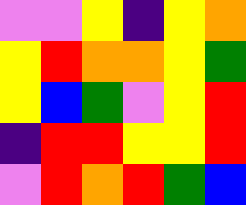[["violet", "violet", "yellow", "indigo", "yellow", "orange"], ["yellow", "red", "orange", "orange", "yellow", "green"], ["yellow", "blue", "green", "violet", "yellow", "red"], ["indigo", "red", "red", "yellow", "yellow", "red"], ["violet", "red", "orange", "red", "green", "blue"]]